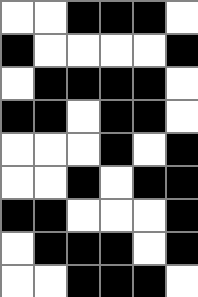[["white", "white", "black", "black", "black", "white"], ["black", "white", "white", "white", "white", "black"], ["white", "black", "black", "black", "black", "white"], ["black", "black", "white", "black", "black", "white"], ["white", "white", "white", "black", "white", "black"], ["white", "white", "black", "white", "black", "black"], ["black", "black", "white", "white", "white", "black"], ["white", "black", "black", "black", "white", "black"], ["white", "white", "black", "black", "black", "white"]]